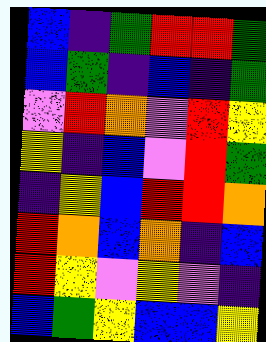[["blue", "indigo", "green", "red", "red", "green"], ["blue", "green", "indigo", "blue", "indigo", "green"], ["violet", "red", "orange", "violet", "red", "yellow"], ["yellow", "indigo", "blue", "violet", "red", "green"], ["indigo", "yellow", "blue", "red", "red", "orange"], ["red", "orange", "blue", "orange", "indigo", "blue"], ["red", "yellow", "violet", "yellow", "violet", "indigo"], ["blue", "green", "yellow", "blue", "blue", "yellow"]]